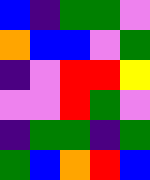[["blue", "indigo", "green", "green", "violet"], ["orange", "blue", "blue", "violet", "green"], ["indigo", "violet", "red", "red", "yellow"], ["violet", "violet", "red", "green", "violet"], ["indigo", "green", "green", "indigo", "green"], ["green", "blue", "orange", "red", "blue"]]